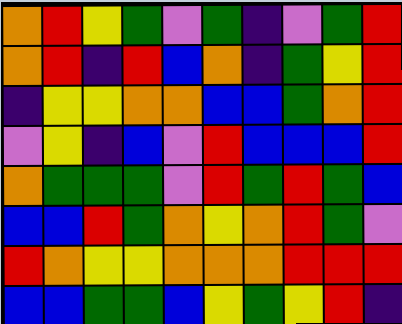[["orange", "red", "yellow", "green", "violet", "green", "indigo", "violet", "green", "red"], ["orange", "red", "indigo", "red", "blue", "orange", "indigo", "green", "yellow", "red"], ["indigo", "yellow", "yellow", "orange", "orange", "blue", "blue", "green", "orange", "red"], ["violet", "yellow", "indigo", "blue", "violet", "red", "blue", "blue", "blue", "red"], ["orange", "green", "green", "green", "violet", "red", "green", "red", "green", "blue"], ["blue", "blue", "red", "green", "orange", "yellow", "orange", "red", "green", "violet"], ["red", "orange", "yellow", "yellow", "orange", "orange", "orange", "red", "red", "red"], ["blue", "blue", "green", "green", "blue", "yellow", "green", "yellow", "red", "indigo"]]